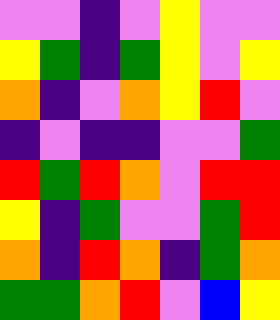[["violet", "violet", "indigo", "violet", "yellow", "violet", "violet"], ["yellow", "green", "indigo", "green", "yellow", "violet", "yellow"], ["orange", "indigo", "violet", "orange", "yellow", "red", "violet"], ["indigo", "violet", "indigo", "indigo", "violet", "violet", "green"], ["red", "green", "red", "orange", "violet", "red", "red"], ["yellow", "indigo", "green", "violet", "violet", "green", "red"], ["orange", "indigo", "red", "orange", "indigo", "green", "orange"], ["green", "green", "orange", "red", "violet", "blue", "yellow"]]